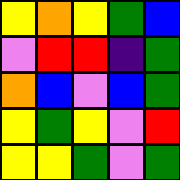[["yellow", "orange", "yellow", "green", "blue"], ["violet", "red", "red", "indigo", "green"], ["orange", "blue", "violet", "blue", "green"], ["yellow", "green", "yellow", "violet", "red"], ["yellow", "yellow", "green", "violet", "green"]]